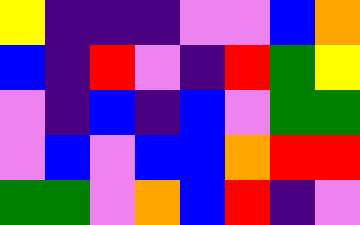[["yellow", "indigo", "indigo", "indigo", "violet", "violet", "blue", "orange"], ["blue", "indigo", "red", "violet", "indigo", "red", "green", "yellow"], ["violet", "indigo", "blue", "indigo", "blue", "violet", "green", "green"], ["violet", "blue", "violet", "blue", "blue", "orange", "red", "red"], ["green", "green", "violet", "orange", "blue", "red", "indigo", "violet"]]